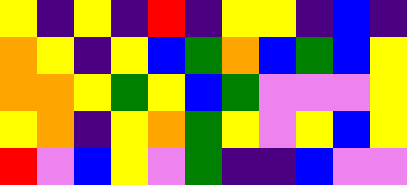[["yellow", "indigo", "yellow", "indigo", "red", "indigo", "yellow", "yellow", "indigo", "blue", "indigo"], ["orange", "yellow", "indigo", "yellow", "blue", "green", "orange", "blue", "green", "blue", "yellow"], ["orange", "orange", "yellow", "green", "yellow", "blue", "green", "violet", "violet", "violet", "yellow"], ["yellow", "orange", "indigo", "yellow", "orange", "green", "yellow", "violet", "yellow", "blue", "yellow"], ["red", "violet", "blue", "yellow", "violet", "green", "indigo", "indigo", "blue", "violet", "violet"]]